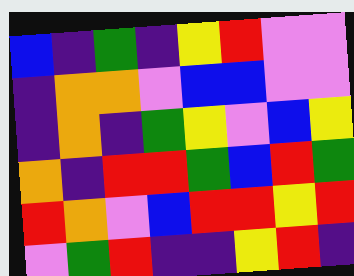[["blue", "indigo", "green", "indigo", "yellow", "red", "violet", "violet"], ["indigo", "orange", "orange", "violet", "blue", "blue", "violet", "violet"], ["indigo", "orange", "indigo", "green", "yellow", "violet", "blue", "yellow"], ["orange", "indigo", "red", "red", "green", "blue", "red", "green"], ["red", "orange", "violet", "blue", "red", "red", "yellow", "red"], ["violet", "green", "red", "indigo", "indigo", "yellow", "red", "indigo"]]